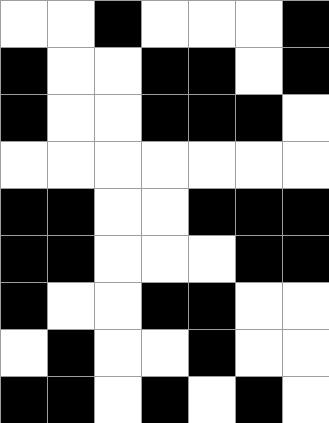[["white", "white", "black", "white", "white", "white", "black"], ["black", "white", "white", "black", "black", "white", "black"], ["black", "white", "white", "black", "black", "black", "white"], ["white", "white", "white", "white", "white", "white", "white"], ["black", "black", "white", "white", "black", "black", "black"], ["black", "black", "white", "white", "white", "black", "black"], ["black", "white", "white", "black", "black", "white", "white"], ["white", "black", "white", "white", "black", "white", "white"], ["black", "black", "white", "black", "white", "black", "white"]]